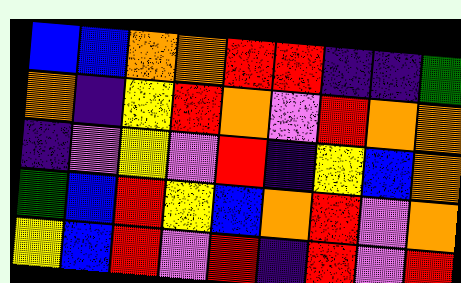[["blue", "blue", "orange", "orange", "red", "red", "indigo", "indigo", "green"], ["orange", "indigo", "yellow", "red", "orange", "violet", "red", "orange", "orange"], ["indigo", "violet", "yellow", "violet", "red", "indigo", "yellow", "blue", "orange"], ["green", "blue", "red", "yellow", "blue", "orange", "red", "violet", "orange"], ["yellow", "blue", "red", "violet", "red", "indigo", "red", "violet", "red"]]